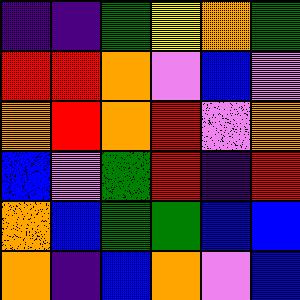[["indigo", "indigo", "green", "yellow", "orange", "green"], ["red", "red", "orange", "violet", "blue", "violet"], ["orange", "red", "orange", "red", "violet", "orange"], ["blue", "violet", "green", "red", "indigo", "red"], ["orange", "blue", "green", "green", "blue", "blue"], ["orange", "indigo", "blue", "orange", "violet", "blue"]]